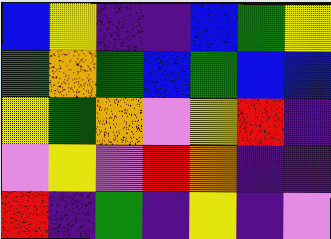[["blue", "yellow", "indigo", "indigo", "blue", "green", "yellow"], ["green", "orange", "green", "blue", "green", "blue", "blue"], ["yellow", "green", "orange", "violet", "yellow", "red", "indigo"], ["violet", "yellow", "violet", "red", "orange", "indigo", "indigo"], ["red", "indigo", "green", "indigo", "yellow", "indigo", "violet"]]